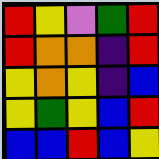[["red", "yellow", "violet", "green", "red"], ["red", "orange", "orange", "indigo", "red"], ["yellow", "orange", "yellow", "indigo", "blue"], ["yellow", "green", "yellow", "blue", "red"], ["blue", "blue", "red", "blue", "yellow"]]